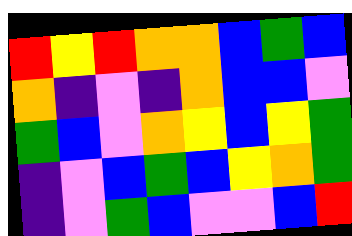[["red", "yellow", "red", "orange", "orange", "blue", "green", "blue"], ["orange", "indigo", "violet", "indigo", "orange", "blue", "blue", "violet"], ["green", "blue", "violet", "orange", "yellow", "blue", "yellow", "green"], ["indigo", "violet", "blue", "green", "blue", "yellow", "orange", "green"], ["indigo", "violet", "green", "blue", "violet", "violet", "blue", "red"]]